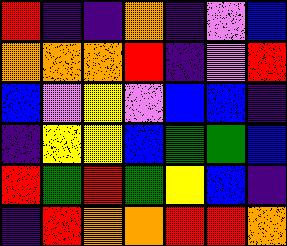[["red", "indigo", "indigo", "orange", "indigo", "violet", "blue"], ["orange", "orange", "orange", "red", "indigo", "violet", "red"], ["blue", "violet", "yellow", "violet", "blue", "blue", "indigo"], ["indigo", "yellow", "yellow", "blue", "green", "green", "blue"], ["red", "green", "red", "green", "yellow", "blue", "indigo"], ["indigo", "red", "orange", "orange", "red", "red", "orange"]]